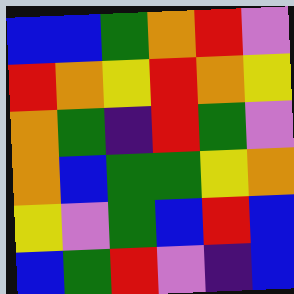[["blue", "blue", "green", "orange", "red", "violet"], ["red", "orange", "yellow", "red", "orange", "yellow"], ["orange", "green", "indigo", "red", "green", "violet"], ["orange", "blue", "green", "green", "yellow", "orange"], ["yellow", "violet", "green", "blue", "red", "blue"], ["blue", "green", "red", "violet", "indigo", "blue"]]